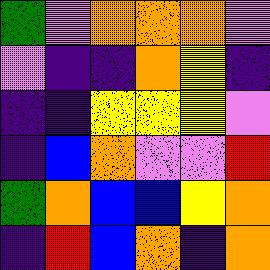[["green", "violet", "orange", "orange", "orange", "violet"], ["violet", "indigo", "indigo", "orange", "yellow", "indigo"], ["indigo", "indigo", "yellow", "yellow", "yellow", "violet"], ["indigo", "blue", "orange", "violet", "violet", "red"], ["green", "orange", "blue", "blue", "yellow", "orange"], ["indigo", "red", "blue", "orange", "indigo", "orange"]]